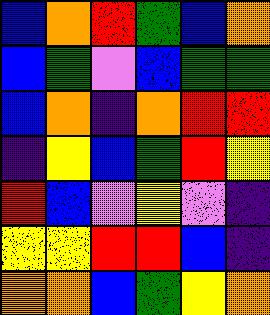[["blue", "orange", "red", "green", "blue", "orange"], ["blue", "green", "violet", "blue", "green", "green"], ["blue", "orange", "indigo", "orange", "red", "red"], ["indigo", "yellow", "blue", "green", "red", "yellow"], ["red", "blue", "violet", "yellow", "violet", "indigo"], ["yellow", "yellow", "red", "red", "blue", "indigo"], ["orange", "orange", "blue", "green", "yellow", "orange"]]